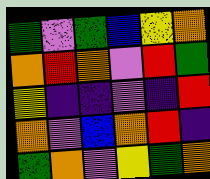[["green", "violet", "green", "blue", "yellow", "orange"], ["orange", "red", "orange", "violet", "red", "green"], ["yellow", "indigo", "indigo", "violet", "indigo", "red"], ["orange", "violet", "blue", "orange", "red", "indigo"], ["green", "orange", "violet", "yellow", "green", "orange"]]